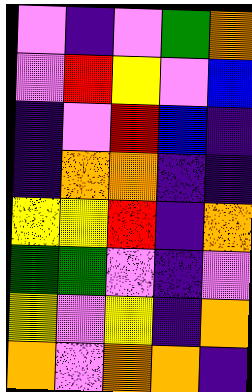[["violet", "indigo", "violet", "green", "orange"], ["violet", "red", "yellow", "violet", "blue"], ["indigo", "violet", "red", "blue", "indigo"], ["indigo", "orange", "orange", "indigo", "indigo"], ["yellow", "yellow", "red", "indigo", "orange"], ["green", "green", "violet", "indigo", "violet"], ["yellow", "violet", "yellow", "indigo", "orange"], ["orange", "violet", "orange", "orange", "indigo"]]